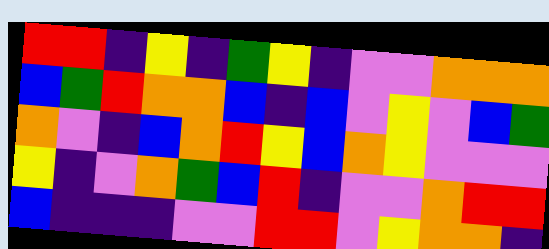[["red", "red", "indigo", "yellow", "indigo", "green", "yellow", "indigo", "violet", "violet", "orange", "orange", "orange"], ["blue", "green", "red", "orange", "orange", "blue", "indigo", "blue", "violet", "yellow", "violet", "blue", "green"], ["orange", "violet", "indigo", "blue", "orange", "red", "yellow", "blue", "orange", "yellow", "violet", "violet", "violet"], ["yellow", "indigo", "violet", "orange", "green", "blue", "red", "indigo", "violet", "violet", "orange", "red", "red"], ["blue", "indigo", "indigo", "indigo", "violet", "violet", "red", "red", "violet", "yellow", "orange", "orange", "indigo"]]